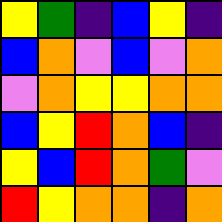[["yellow", "green", "indigo", "blue", "yellow", "indigo"], ["blue", "orange", "violet", "blue", "violet", "orange"], ["violet", "orange", "yellow", "yellow", "orange", "orange"], ["blue", "yellow", "red", "orange", "blue", "indigo"], ["yellow", "blue", "red", "orange", "green", "violet"], ["red", "yellow", "orange", "orange", "indigo", "orange"]]